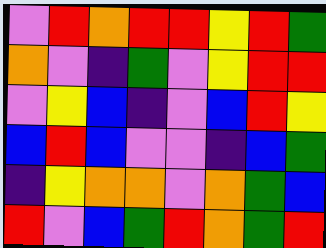[["violet", "red", "orange", "red", "red", "yellow", "red", "green"], ["orange", "violet", "indigo", "green", "violet", "yellow", "red", "red"], ["violet", "yellow", "blue", "indigo", "violet", "blue", "red", "yellow"], ["blue", "red", "blue", "violet", "violet", "indigo", "blue", "green"], ["indigo", "yellow", "orange", "orange", "violet", "orange", "green", "blue"], ["red", "violet", "blue", "green", "red", "orange", "green", "red"]]